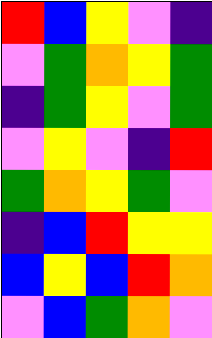[["red", "blue", "yellow", "violet", "indigo"], ["violet", "green", "orange", "yellow", "green"], ["indigo", "green", "yellow", "violet", "green"], ["violet", "yellow", "violet", "indigo", "red"], ["green", "orange", "yellow", "green", "violet"], ["indigo", "blue", "red", "yellow", "yellow"], ["blue", "yellow", "blue", "red", "orange"], ["violet", "blue", "green", "orange", "violet"]]